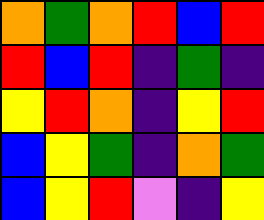[["orange", "green", "orange", "red", "blue", "red"], ["red", "blue", "red", "indigo", "green", "indigo"], ["yellow", "red", "orange", "indigo", "yellow", "red"], ["blue", "yellow", "green", "indigo", "orange", "green"], ["blue", "yellow", "red", "violet", "indigo", "yellow"]]